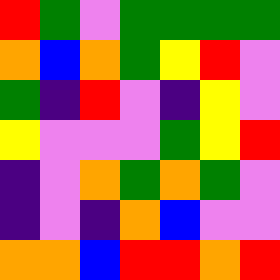[["red", "green", "violet", "green", "green", "green", "green"], ["orange", "blue", "orange", "green", "yellow", "red", "violet"], ["green", "indigo", "red", "violet", "indigo", "yellow", "violet"], ["yellow", "violet", "violet", "violet", "green", "yellow", "red"], ["indigo", "violet", "orange", "green", "orange", "green", "violet"], ["indigo", "violet", "indigo", "orange", "blue", "violet", "violet"], ["orange", "orange", "blue", "red", "red", "orange", "red"]]